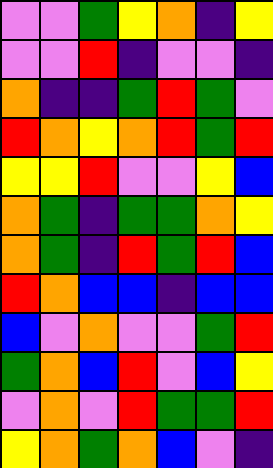[["violet", "violet", "green", "yellow", "orange", "indigo", "yellow"], ["violet", "violet", "red", "indigo", "violet", "violet", "indigo"], ["orange", "indigo", "indigo", "green", "red", "green", "violet"], ["red", "orange", "yellow", "orange", "red", "green", "red"], ["yellow", "yellow", "red", "violet", "violet", "yellow", "blue"], ["orange", "green", "indigo", "green", "green", "orange", "yellow"], ["orange", "green", "indigo", "red", "green", "red", "blue"], ["red", "orange", "blue", "blue", "indigo", "blue", "blue"], ["blue", "violet", "orange", "violet", "violet", "green", "red"], ["green", "orange", "blue", "red", "violet", "blue", "yellow"], ["violet", "orange", "violet", "red", "green", "green", "red"], ["yellow", "orange", "green", "orange", "blue", "violet", "indigo"]]